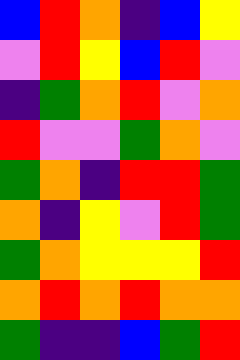[["blue", "red", "orange", "indigo", "blue", "yellow"], ["violet", "red", "yellow", "blue", "red", "violet"], ["indigo", "green", "orange", "red", "violet", "orange"], ["red", "violet", "violet", "green", "orange", "violet"], ["green", "orange", "indigo", "red", "red", "green"], ["orange", "indigo", "yellow", "violet", "red", "green"], ["green", "orange", "yellow", "yellow", "yellow", "red"], ["orange", "red", "orange", "red", "orange", "orange"], ["green", "indigo", "indigo", "blue", "green", "red"]]